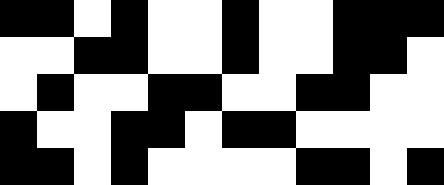[["black", "black", "white", "black", "white", "white", "black", "white", "white", "black", "black", "black"], ["white", "white", "black", "black", "white", "white", "black", "white", "white", "black", "black", "white"], ["white", "black", "white", "white", "black", "black", "white", "white", "black", "black", "white", "white"], ["black", "white", "white", "black", "black", "white", "black", "black", "white", "white", "white", "white"], ["black", "black", "white", "black", "white", "white", "white", "white", "black", "black", "white", "black"]]